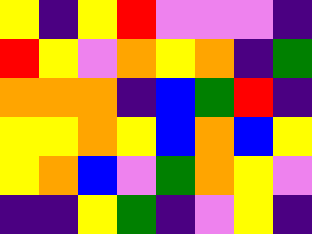[["yellow", "indigo", "yellow", "red", "violet", "violet", "violet", "indigo"], ["red", "yellow", "violet", "orange", "yellow", "orange", "indigo", "green"], ["orange", "orange", "orange", "indigo", "blue", "green", "red", "indigo"], ["yellow", "yellow", "orange", "yellow", "blue", "orange", "blue", "yellow"], ["yellow", "orange", "blue", "violet", "green", "orange", "yellow", "violet"], ["indigo", "indigo", "yellow", "green", "indigo", "violet", "yellow", "indigo"]]